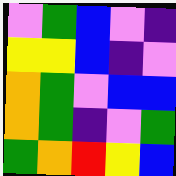[["violet", "green", "blue", "violet", "indigo"], ["yellow", "yellow", "blue", "indigo", "violet"], ["orange", "green", "violet", "blue", "blue"], ["orange", "green", "indigo", "violet", "green"], ["green", "orange", "red", "yellow", "blue"]]